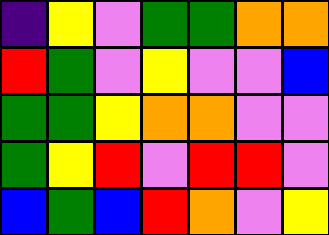[["indigo", "yellow", "violet", "green", "green", "orange", "orange"], ["red", "green", "violet", "yellow", "violet", "violet", "blue"], ["green", "green", "yellow", "orange", "orange", "violet", "violet"], ["green", "yellow", "red", "violet", "red", "red", "violet"], ["blue", "green", "blue", "red", "orange", "violet", "yellow"]]